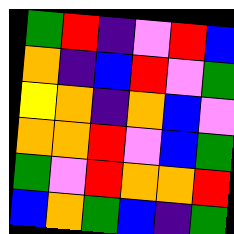[["green", "red", "indigo", "violet", "red", "blue"], ["orange", "indigo", "blue", "red", "violet", "green"], ["yellow", "orange", "indigo", "orange", "blue", "violet"], ["orange", "orange", "red", "violet", "blue", "green"], ["green", "violet", "red", "orange", "orange", "red"], ["blue", "orange", "green", "blue", "indigo", "green"]]